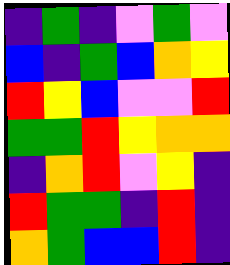[["indigo", "green", "indigo", "violet", "green", "violet"], ["blue", "indigo", "green", "blue", "orange", "yellow"], ["red", "yellow", "blue", "violet", "violet", "red"], ["green", "green", "red", "yellow", "orange", "orange"], ["indigo", "orange", "red", "violet", "yellow", "indigo"], ["red", "green", "green", "indigo", "red", "indigo"], ["orange", "green", "blue", "blue", "red", "indigo"]]